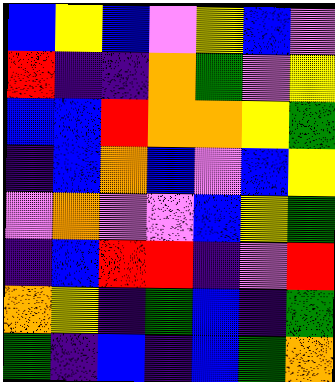[["blue", "yellow", "blue", "violet", "yellow", "blue", "violet"], ["red", "indigo", "indigo", "orange", "green", "violet", "yellow"], ["blue", "blue", "red", "orange", "orange", "yellow", "green"], ["indigo", "blue", "orange", "blue", "violet", "blue", "yellow"], ["violet", "orange", "violet", "violet", "blue", "yellow", "green"], ["indigo", "blue", "red", "red", "indigo", "violet", "red"], ["orange", "yellow", "indigo", "green", "blue", "indigo", "green"], ["green", "indigo", "blue", "indigo", "blue", "green", "orange"]]